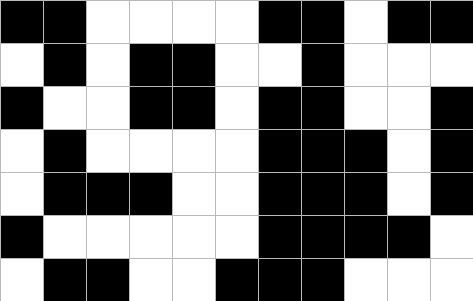[["black", "black", "white", "white", "white", "white", "black", "black", "white", "black", "black"], ["white", "black", "white", "black", "black", "white", "white", "black", "white", "white", "white"], ["black", "white", "white", "black", "black", "white", "black", "black", "white", "white", "black"], ["white", "black", "white", "white", "white", "white", "black", "black", "black", "white", "black"], ["white", "black", "black", "black", "white", "white", "black", "black", "black", "white", "black"], ["black", "white", "white", "white", "white", "white", "black", "black", "black", "black", "white"], ["white", "black", "black", "white", "white", "black", "black", "black", "white", "white", "white"]]